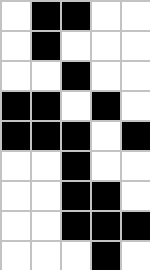[["white", "black", "black", "white", "white"], ["white", "black", "white", "white", "white"], ["white", "white", "black", "white", "white"], ["black", "black", "white", "black", "white"], ["black", "black", "black", "white", "black"], ["white", "white", "black", "white", "white"], ["white", "white", "black", "black", "white"], ["white", "white", "black", "black", "black"], ["white", "white", "white", "black", "white"]]